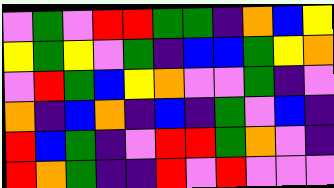[["violet", "green", "violet", "red", "red", "green", "green", "indigo", "orange", "blue", "yellow"], ["yellow", "green", "yellow", "violet", "green", "indigo", "blue", "blue", "green", "yellow", "orange"], ["violet", "red", "green", "blue", "yellow", "orange", "violet", "violet", "green", "indigo", "violet"], ["orange", "indigo", "blue", "orange", "indigo", "blue", "indigo", "green", "violet", "blue", "indigo"], ["red", "blue", "green", "indigo", "violet", "red", "red", "green", "orange", "violet", "indigo"], ["red", "orange", "green", "indigo", "indigo", "red", "violet", "red", "violet", "violet", "violet"]]